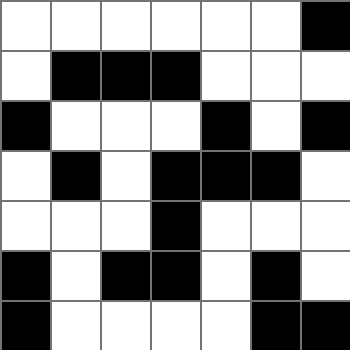[["white", "white", "white", "white", "white", "white", "black"], ["white", "black", "black", "black", "white", "white", "white"], ["black", "white", "white", "white", "black", "white", "black"], ["white", "black", "white", "black", "black", "black", "white"], ["white", "white", "white", "black", "white", "white", "white"], ["black", "white", "black", "black", "white", "black", "white"], ["black", "white", "white", "white", "white", "black", "black"]]